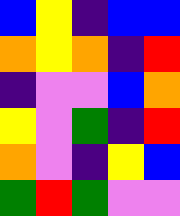[["blue", "yellow", "indigo", "blue", "blue"], ["orange", "yellow", "orange", "indigo", "red"], ["indigo", "violet", "violet", "blue", "orange"], ["yellow", "violet", "green", "indigo", "red"], ["orange", "violet", "indigo", "yellow", "blue"], ["green", "red", "green", "violet", "violet"]]